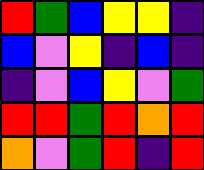[["red", "green", "blue", "yellow", "yellow", "indigo"], ["blue", "violet", "yellow", "indigo", "blue", "indigo"], ["indigo", "violet", "blue", "yellow", "violet", "green"], ["red", "red", "green", "red", "orange", "red"], ["orange", "violet", "green", "red", "indigo", "red"]]